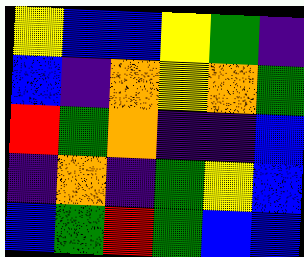[["yellow", "blue", "blue", "yellow", "green", "indigo"], ["blue", "indigo", "orange", "yellow", "orange", "green"], ["red", "green", "orange", "indigo", "indigo", "blue"], ["indigo", "orange", "indigo", "green", "yellow", "blue"], ["blue", "green", "red", "green", "blue", "blue"]]